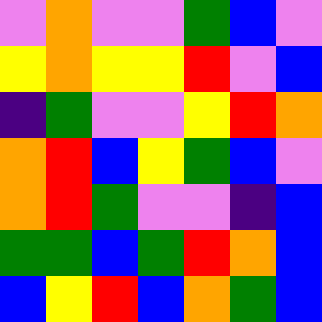[["violet", "orange", "violet", "violet", "green", "blue", "violet"], ["yellow", "orange", "yellow", "yellow", "red", "violet", "blue"], ["indigo", "green", "violet", "violet", "yellow", "red", "orange"], ["orange", "red", "blue", "yellow", "green", "blue", "violet"], ["orange", "red", "green", "violet", "violet", "indigo", "blue"], ["green", "green", "blue", "green", "red", "orange", "blue"], ["blue", "yellow", "red", "blue", "orange", "green", "blue"]]